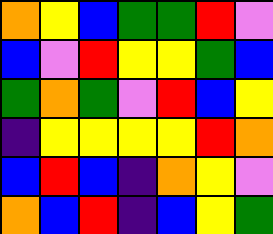[["orange", "yellow", "blue", "green", "green", "red", "violet"], ["blue", "violet", "red", "yellow", "yellow", "green", "blue"], ["green", "orange", "green", "violet", "red", "blue", "yellow"], ["indigo", "yellow", "yellow", "yellow", "yellow", "red", "orange"], ["blue", "red", "blue", "indigo", "orange", "yellow", "violet"], ["orange", "blue", "red", "indigo", "blue", "yellow", "green"]]